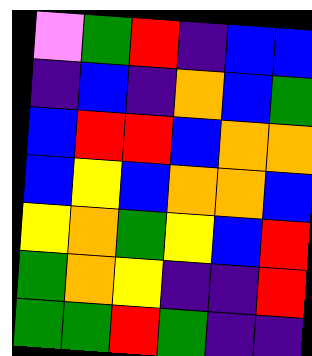[["violet", "green", "red", "indigo", "blue", "blue"], ["indigo", "blue", "indigo", "orange", "blue", "green"], ["blue", "red", "red", "blue", "orange", "orange"], ["blue", "yellow", "blue", "orange", "orange", "blue"], ["yellow", "orange", "green", "yellow", "blue", "red"], ["green", "orange", "yellow", "indigo", "indigo", "red"], ["green", "green", "red", "green", "indigo", "indigo"]]